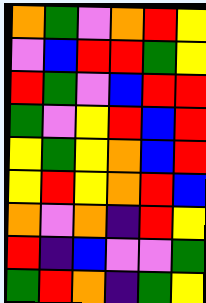[["orange", "green", "violet", "orange", "red", "yellow"], ["violet", "blue", "red", "red", "green", "yellow"], ["red", "green", "violet", "blue", "red", "red"], ["green", "violet", "yellow", "red", "blue", "red"], ["yellow", "green", "yellow", "orange", "blue", "red"], ["yellow", "red", "yellow", "orange", "red", "blue"], ["orange", "violet", "orange", "indigo", "red", "yellow"], ["red", "indigo", "blue", "violet", "violet", "green"], ["green", "red", "orange", "indigo", "green", "yellow"]]